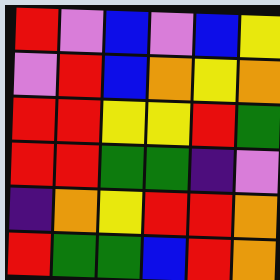[["red", "violet", "blue", "violet", "blue", "yellow"], ["violet", "red", "blue", "orange", "yellow", "orange"], ["red", "red", "yellow", "yellow", "red", "green"], ["red", "red", "green", "green", "indigo", "violet"], ["indigo", "orange", "yellow", "red", "red", "orange"], ["red", "green", "green", "blue", "red", "orange"]]